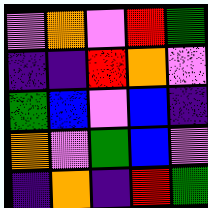[["violet", "orange", "violet", "red", "green"], ["indigo", "indigo", "red", "orange", "violet"], ["green", "blue", "violet", "blue", "indigo"], ["orange", "violet", "green", "blue", "violet"], ["indigo", "orange", "indigo", "red", "green"]]